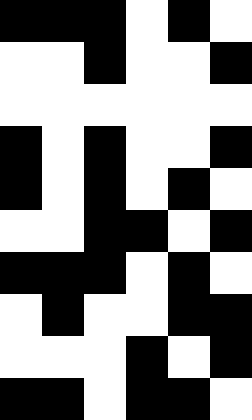[["black", "black", "black", "white", "black", "white"], ["white", "white", "black", "white", "white", "black"], ["white", "white", "white", "white", "white", "white"], ["black", "white", "black", "white", "white", "black"], ["black", "white", "black", "white", "black", "white"], ["white", "white", "black", "black", "white", "black"], ["black", "black", "black", "white", "black", "white"], ["white", "black", "white", "white", "black", "black"], ["white", "white", "white", "black", "white", "black"], ["black", "black", "white", "black", "black", "white"]]